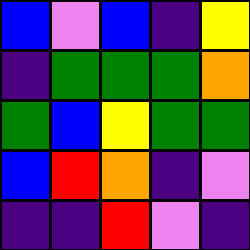[["blue", "violet", "blue", "indigo", "yellow"], ["indigo", "green", "green", "green", "orange"], ["green", "blue", "yellow", "green", "green"], ["blue", "red", "orange", "indigo", "violet"], ["indigo", "indigo", "red", "violet", "indigo"]]